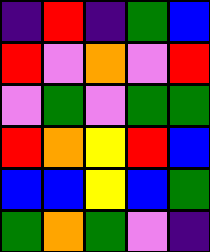[["indigo", "red", "indigo", "green", "blue"], ["red", "violet", "orange", "violet", "red"], ["violet", "green", "violet", "green", "green"], ["red", "orange", "yellow", "red", "blue"], ["blue", "blue", "yellow", "blue", "green"], ["green", "orange", "green", "violet", "indigo"]]